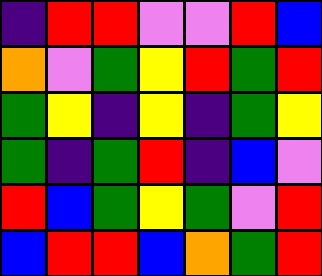[["indigo", "red", "red", "violet", "violet", "red", "blue"], ["orange", "violet", "green", "yellow", "red", "green", "red"], ["green", "yellow", "indigo", "yellow", "indigo", "green", "yellow"], ["green", "indigo", "green", "red", "indigo", "blue", "violet"], ["red", "blue", "green", "yellow", "green", "violet", "red"], ["blue", "red", "red", "blue", "orange", "green", "red"]]